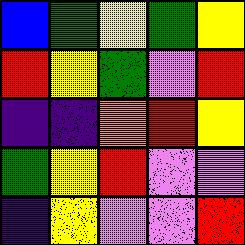[["blue", "green", "yellow", "green", "yellow"], ["red", "yellow", "green", "violet", "red"], ["indigo", "indigo", "orange", "red", "yellow"], ["green", "yellow", "red", "violet", "violet"], ["indigo", "yellow", "violet", "violet", "red"]]